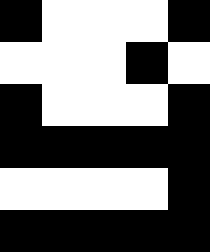[["black", "white", "white", "white", "black"], ["white", "white", "white", "black", "white"], ["black", "white", "white", "white", "black"], ["black", "black", "black", "black", "black"], ["white", "white", "white", "white", "black"], ["black", "black", "black", "black", "black"]]